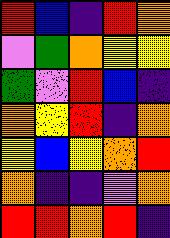[["red", "blue", "indigo", "red", "orange"], ["violet", "green", "orange", "yellow", "yellow"], ["green", "violet", "red", "blue", "indigo"], ["orange", "yellow", "red", "indigo", "orange"], ["yellow", "blue", "yellow", "orange", "red"], ["orange", "indigo", "indigo", "violet", "orange"], ["red", "red", "orange", "red", "indigo"]]